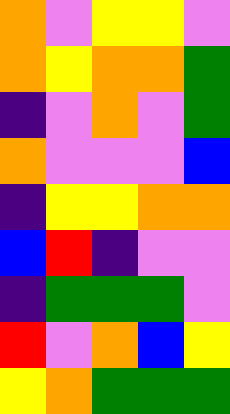[["orange", "violet", "yellow", "yellow", "violet"], ["orange", "yellow", "orange", "orange", "green"], ["indigo", "violet", "orange", "violet", "green"], ["orange", "violet", "violet", "violet", "blue"], ["indigo", "yellow", "yellow", "orange", "orange"], ["blue", "red", "indigo", "violet", "violet"], ["indigo", "green", "green", "green", "violet"], ["red", "violet", "orange", "blue", "yellow"], ["yellow", "orange", "green", "green", "green"]]